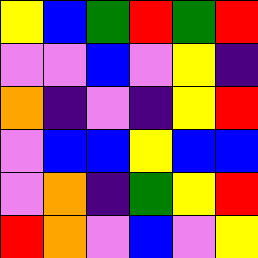[["yellow", "blue", "green", "red", "green", "red"], ["violet", "violet", "blue", "violet", "yellow", "indigo"], ["orange", "indigo", "violet", "indigo", "yellow", "red"], ["violet", "blue", "blue", "yellow", "blue", "blue"], ["violet", "orange", "indigo", "green", "yellow", "red"], ["red", "orange", "violet", "blue", "violet", "yellow"]]